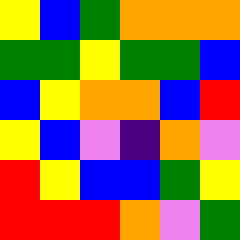[["yellow", "blue", "green", "orange", "orange", "orange"], ["green", "green", "yellow", "green", "green", "blue"], ["blue", "yellow", "orange", "orange", "blue", "red"], ["yellow", "blue", "violet", "indigo", "orange", "violet"], ["red", "yellow", "blue", "blue", "green", "yellow"], ["red", "red", "red", "orange", "violet", "green"]]